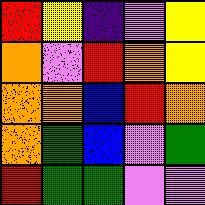[["red", "yellow", "indigo", "violet", "yellow"], ["orange", "violet", "red", "orange", "yellow"], ["orange", "orange", "blue", "red", "orange"], ["orange", "green", "blue", "violet", "green"], ["red", "green", "green", "violet", "violet"]]